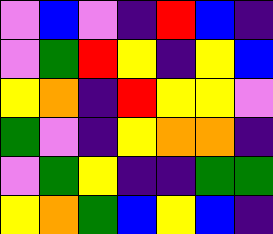[["violet", "blue", "violet", "indigo", "red", "blue", "indigo"], ["violet", "green", "red", "yellow", "indigo", "yellow", "blue"], ["yellow", "orange", "indigo", "red", "yellow", "yellow", "violet"], ["green", "violet", "indigo", "yellow", "orange", "orange", "indigo"], ["violet", "green", "yellow", "indigo", "indigo", "green", "green"], ["yellow", "orange", "green", "blue", "yellow", "blue", "indigo"]]